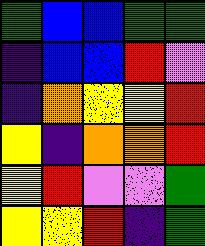[["green", "blue", "blue", "green", "green"], ["indigo", "blue", "blue", "red", "violet"], ["indigo", "orange", "yellow", "yellow", "red"], ["yellow", "indigo", "orange", "orange", "red"], ["yellow", "red", "violet", "violet", "green"], ["yellow", "yellow", "red", "indigo", "green"]]